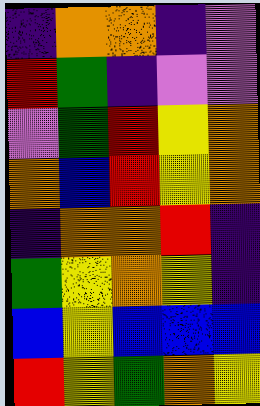[["indigo", "orange", "orange", "indigo", "violet"], ["red", "green", "indigo", "violet", "violet"], ["violet", "green", "red", "yellow", "orange"], ["orange", "blue", "red", "yellow", "orange"], ["indigo", "orange", "orange", "red", "indigo"], ["green", "yellow", "orange", "yellow", "indigo"], ["blue", "yellow", "blue", "blue", "blue"], ["red", "yellow", "green", "orange", "yellow"]]